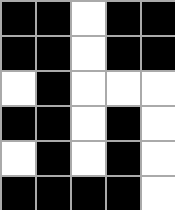[["black", "black", "white", "black", "black"], ["black", "black", "white", "black", "black"], ["white", "black", "white", "white", "white"], ["black", "black", "white", "black", "white"], ["white", "black", "white", "black", "white"], ["black", "black", "black", "black", "white"]]